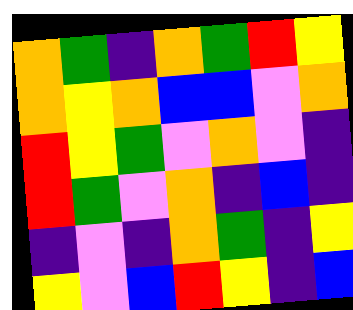[["orange", "green", "indigo", "orange", "green", "red", "yellow"], ["orange", "yellow", "orange", "blue", "blue", "violet", "orange"], ["red", "yellow", "green", "violet", "orange", "violet", "indigo"], ["red", "green", "violet", "orange", "indigo", "blue", "indigo"], ["indigo", "violet", "indigo", "orange", "green", "indigo", "yellow"], ["yellow", "violet", "blue", "red", "yellow", "indigo", "blue"]]